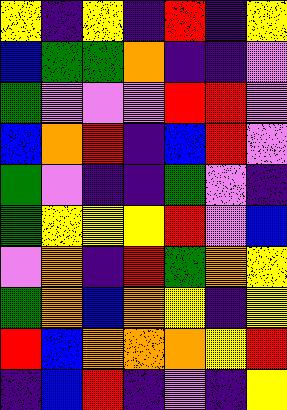[["yellow", "indigo", "yellow", "indigo", "red", "indigo", "yellow"], ["blue", "green", "green", "orange", "indigo", "indigo", "violet"], ["green", "violet", "violet", "violet", "red", "red", "violet"], ["blue", "orange", "red", "indigo", "blue", "red", "violet"], ["green", "violet", "indigo", "indigo", "green", "violet", "indigo"], ["green", "yellow", "yellow", "yellow", "red", "violet", "blue"], ["violet", "orange", "indigo", "red", "green", "orange", "yellow"], ["green", "orange", "blue", "orange", "yellow", "indigo", "yellow"], ["red", "blue", "orange", "orange", "orange", "yellow", "red"], ["indigo", "blue", "red", "indigo", "violet", "indigo", "yellow"]]